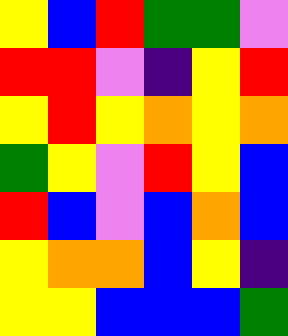[["yellow", "blue", "red", "green", "green", "violet"], ["red", "red", "violet", "indigo", "yellow", "red"], ["yellow", "red", "yellow", "orange", "yellow", "orange"], ["green", "yellow", "violet", "red", "yellow", "blue"], ["red", "blue", "violet", "blue", "orange", "blue"], ["yellow", "orange", "orange", "blue", "yellow", "indigo"], ["yellow", "yellow", "blue", "blue", "blue", "green"]]